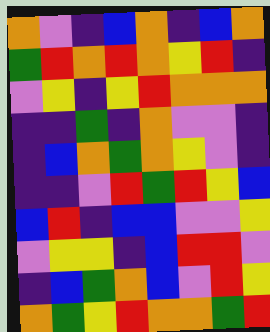[["orange", "violet", "indigo", "blue", "orange", "indigo", "blue", "orange"], ["green", "red", "orange", "red", "orange", "yellow", "red", "indigo"], ["violet", "yellow", "indigo", "yellow", "red", "orange", "orange", "orange"], ["indigo", "indigo", "green", "indigo", "orange", "violet", "violet", "indigo"], ["indigo", "blue", "orange", "green", "orange", "yellow", "violet", "indigo"], ["indigo", "indigo", "violet", "red", "green", "red", "yellow", "blue"], ["blue", "red", "indigo", "blue", "blue", "violet", "violet", "yellow"], ["violet", "yellow", "yellow", "indigo", "blue", "red", "red", "violet"], ["indigo", "blue", "green", "orange", "blue", "violet", "red", "yellow"], ["orange", "green", "yellow", "red", "orange", "orange", "green", "red"]]